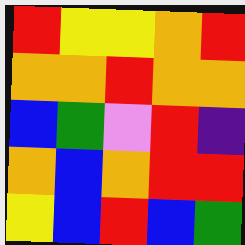[["red", "yellow", "yellow", "orange", "red"], ["orange", "orange", "red", "orange", "orange"], ["blue", "green", "violet", "red", "indigo"], ["orange", "blue", "orange", "red", "red"], ["yellow", "blue", "red", "blue", "green"]]